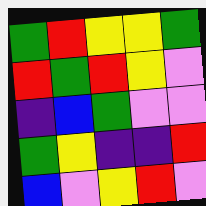[["green", "red", "yellow", "yellow", "green"], ["red", "green", "red", "yellow", "violet"], ["indigo", "blue", "green", "violet", "violet"], ["green", "yellow", "indigo", "indigo", "red"], ["blue", "violet", "yellow", "red", "violet"]]